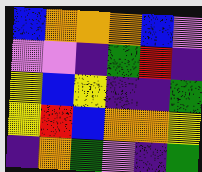[["blue", "orange", "orange", "orange", "blue", "violet"], ["violet", "violet", "indigo", "green", "red", "indigo"], ["yellow", "blue", "yellow", "indigo", "indigo", "green"], ["yellow", "red", "blue", "orange", "orange", "yellow"], ["indigo", "orange", "green", "violet", "indigo", "green"]]